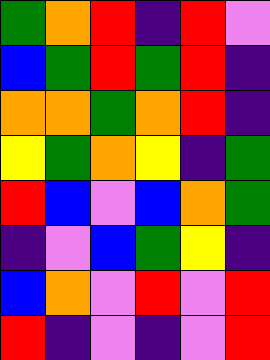[["green", "orange", "red", "indigo", "red", "violet"], ["blue", "green", "red", "green", "red", "indigo"], ["orange", "orange", "green", "orange", "red", "indigo"], ["yellow", "green", "orange", "yellow", "indigo", "green"], ["red", "blue", "violet", "blue", "orange", "green"], ["indigo", "violet", "blue", "green", "yellow", "indigo"], ["blue", "orange", "violet", "red", "violet", "red"], ["red", "indigo", "violet", "indigo", "violet", "red"]]